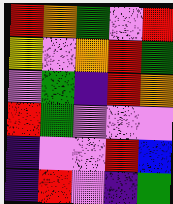[["red", "orange", "green", "violet", "red"], ["yellow", "violet", "orange", "red", "green"], ["violet", "green", "indigo", "red", "orange"], ["red", "green", "violet", "violet", "violet"], ["indigo", "violet", "violet", "red", "blue"], ["indigo", "red", "violet", "indigo", "green"]]